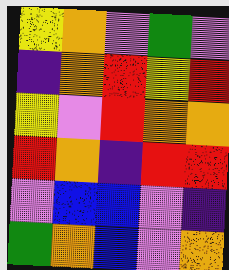[["yellow", "orange", "violet", "green", "violet"], ["indigo", "orange", "red", "yellow", "red"], ["yellow", "violet", "red", "orange", "orange"], ["red", "orange", "indigo", "red", "red"], ["violet", "blue", "blue", "violet", "indigo"], ["green", "orange", "blue", "violet", "orange"]]